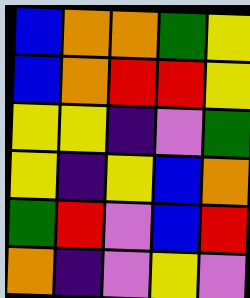[["blue", "orange", "orange", "green", "yellow"], ["blue", "orange", "red", "red", "yellow"], ["yellow", "yellow", "indigo", "violet", "green"], ["yellow", "indigo", "yellow", "blue", "orange"], ["green", "red", "violet", "blue", "red"], ["orange", "indigo", "violet", "yellow", "violet"]]